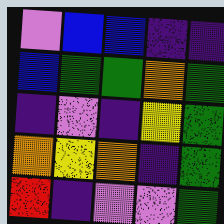[["violet", "blue", "blue", "indigo", "indigo"], ["blue", "green", "green", "orange", "green"], ["indigo", "violet", "indigo", "yellow", "green"], ["orange", "yellow", "orange", "indigo", "green"], ["red", "indigo", "violet", "violet", "green"]]